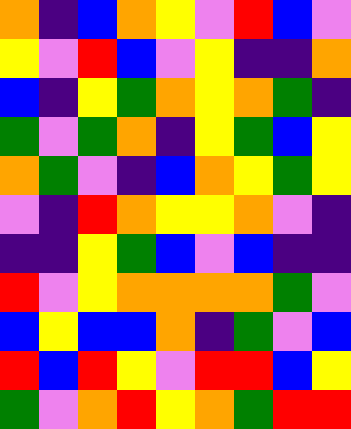[["orange", "indigo", "blue", "orange", "yellow", "violet", "red", "blue", "violet"], ["yellow", "violet", "red", "blue", "violet", "yellow", "indigo", "indigo", "orange"], ["blue", "indigo", "yellow", "green", "orange", "yellow", "orange", "green", "indigo"], ["green", "violet", "green", "orange", "indigo", "yellow", "green", "blue", "yellow"], ["orange", "green", "violet", "indigo", "blue", "orange", "yellow", "green", "yellow"], ["violet", "indigo", "red", "orange", "yellow", "yellow", "orange", "violet", "indigo"], ["indigo", "indigo", "yellow", "green", "blue", "violet", "blue", "indigo", "indigo"], ["red", "violet", "yellow", "orange", "orange", "orange", "orange", "green", "violet"], ["blue", "yellow", "blue", "blue", "orange", "indigo", "green", "violet", "blue"], ["red", "blue", "red", "yellow", "violet", "red", "red", "blue", "yellow"], ["green", "violet", "orange", "red", "yellow", "orange", "green", "red", "red"]]